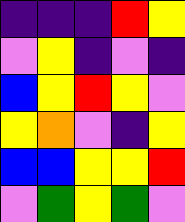[["indigo", "indigo", "indigo", "red", "yellow"], ["violet", "yellow", "indigo", "violet", "indigo"], ["blue", "yellow", "red", "yellow", "violet"], ["yellow", "orange", "violet", "indigo", "yellow"], ["blue", "blue", "yellow", "yellow", "red"], ["violet", "green", "yellow", "green", "violet"]]